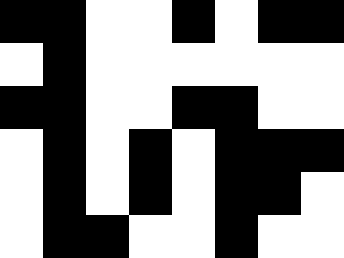[["black", "black", "white", "white", "black", "white", "black", "black"], ["white", "black", "white", "white", "white", "white", "white", "white"], ["black", "black", "white", "white", "black", "black", "white", "white"], ["white", "black", "white", "black", "white", "black", "black", "black"], ["white", "black", "white", "black", "white", "black", "black", "white"], ["white", "black", "black", "white", "white", "black", "white", "white"]]